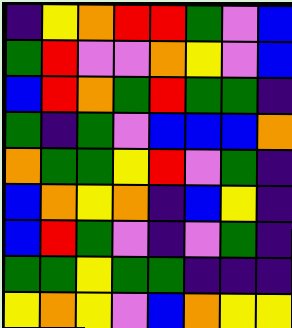[["indigo", "yellow", "orange", "red", "red", "green", "violet", "blue"], ["green", "red", "violet", "violet", "orange", "yellow", "violet", "blue"], ["blue", "red", "orange", "green", "red", "green", "green", "indigo"], ["green", "indigo", "green", "violet", "blue", "blue", "blue", "orange"], ["orange", "green", "green", "yellow", "red", "violet", "green", "indigo"], ["blue", "orange", "yellow", "orange", "indigo", "blue", "yellow", "indigo"], ["blue", "red", "green", "violet", "indigo", "violet", "green", "indigo"], ["green", "green", "yellow", "green", "green", "indigo", "indigo", "indigo"], ["yellow", "orange", "yellow", "violet", "blue", "orange", "yellow", "yellow"]]